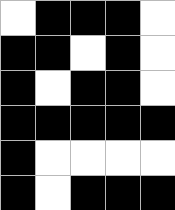[["white", "black", "black", "black", "white"], ["black", "black", "white", "black", "white"], ["black", "white", "black", "black", "white"], ["black", "black", "black", "black", "black"], ["black", "white", "white", "white", "white"], ["black", "white", "black", "black", "black"]]